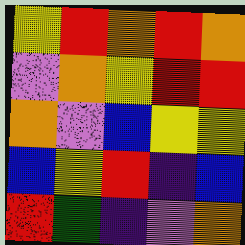[["yellow", "red", "orange", "red", "orange"], ["violet", "orange", "yellow", "red", "red"], ["orange", "violet", "blue", "yellow", "yellow"], ["blue", "yellow", "red", "indigo", "blue"], ["red", "green", "indigo", "violet", "orange"]]